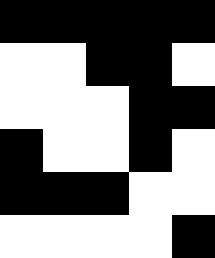[["black", "black", "black", "black", "black"], ["white", "white", "black", "black", "white"], ["white", "white", "white", "black", "black"], ["black", "white", "white", "black", "white"], ["black", "black", "black", "white", "white"], ["white", "white", "white", "white", "black"]]